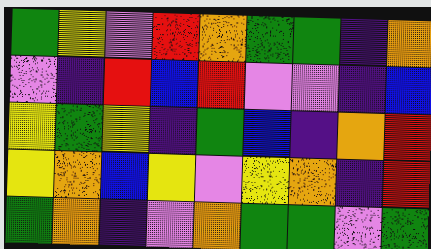[["green", "yellow", "violet", "red", "orange", "green", "green", "indigo", "orange"], ["violet", "indigo", "red", "blue", "red", "violet", "violet", "indigo", "blue"], ["yellow", "green", "yellow", "indigo", "green", "blue", "indigo", "orange", "red"], ["yellow", "orange", "blue", "yellow", "violet", "yellow", "orange", "indigo", "red"], ["green", "orange", "indigo", "violet", "orange", "green", "green", "violet", "green"]]